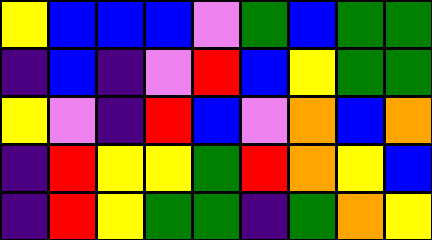[["yellow", "blue", "blue", "blue", "violet", "green", "blue", "green", "green"], ["indigo", "blue", "indigo", "violet", "red", "blue", "yellow", "green", "green"], ["yellow", "violet", "indigo", "red", "blue", "violet", "orange", "blue", "orange"], ["indigo", "red", "yellow", "yellow", "green", "red", "orange", "yellow", "blue"], ["indigo", "red", "yellow", "green", "green", "indigo", "green", "orange", "yellow"]]